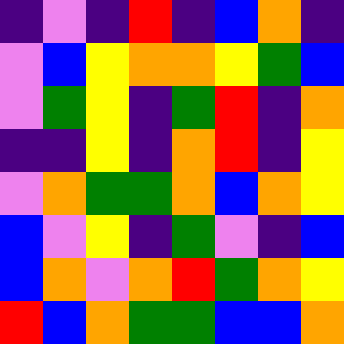[["indigo", "violet", "indigo", "red", "indigo", "blue", "orange", "indigo"], ["violet", "blue", "yellow", "orange", "orange", "yellow", "green", "blue"], ["violet", "green", "yellow", "indigo", "green", "red", "indigo", "orange"], ["indigo", "indigo", "yellow", "indigo", "orange", "red", "indigo", "yellow"], ["violet", "orange", "green", "green", "orange", "blue", "orange", "yellow"], ["blue", "violet", "yellow", "indigo", "green", "violet", "indigo", "blue"], ["blue", "orange", "violet", "orange", "red", "green", "orange", "yellow"], ["red", "blue", "orange", "green", "green", "blue", "blue", "orange"]]